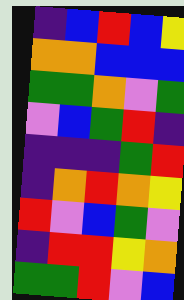[["indigo", "blue", "red", "blue", "yellow"], ["orange", "orange", "blue", "blue", "blue"], ["green", "green", "orange", "violet", "green"], ["violet", "blue", "green", "red", "indigo"], ["indigo", "indigo", "indigo", "green", "red"], ["indigo", "orange", "red", "orange", "yellow"], ["red", "violet", "blue", "green", "violet"], ["indigo", "red", "red", "yellow", "orange"], ["green", "green", "red", "violet", "blue"]]